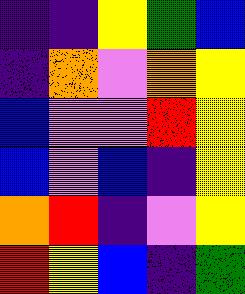[["indigo", "indigo", "yellow", "green", "blue"], ["indigo", "orange", "violet", "orange", "yellow"], ["blue", "violet", "violet", "red", "yellow"], ["blue", "violet", "blue", "indigo", "yellow"], ["orange", "red", "indigo", "violet", "yellow"], ["red", "yellow", "blue", "indigo", "green"]]